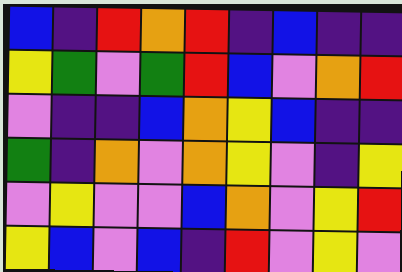[["blue", "indigo", "red", "orange", "red", "indigo", "blue", "indigo", "indigo"], ["yellow", "green", "violet", "green", "red", "blue", "violet", "orange", "red"], ["violet", "indigo", "indigo", "blue", "orange", "yellow", "blue", "indigo", "indigo"], ["green", "indigo", "orange", "violet", "orange", "yellow", "violet", "indigo", "yellow"], ["violet", "yellow", "violet", "violet", "blue", "orange", "violet", "yellow", "red"], ["yellow", "blue", "violet", "blue", "indigo", "red", "violet", "yellow", "violet"]]